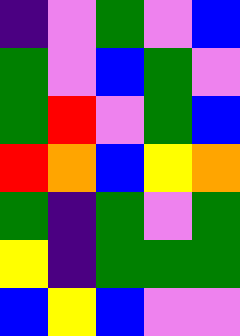[["indigo", "violet", "green", "violet", "blue"], ["green", "violet", "blue", "green", "violet"], ["green", "red", "violet", "green", "blue"], ["red", "orange", "blue", "yellow", "orange"], ["green", "indigo", "green", "violet", "green"], ["yellow", "indigo", "green", "green", "green"], ["blue", "yellow", "blue", "violet", "violet"]]